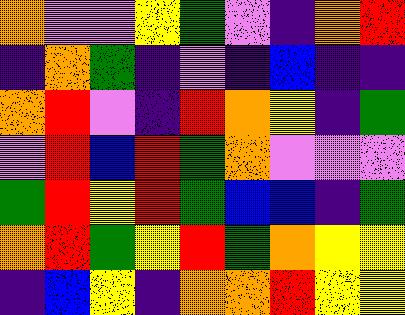[["orange", "violet", "violet", "yellow", "green", "violet", "indigo", "orange", "red"], ["indigo", "orange", "green", "indigo", "violet", "indigo", "blue", "indigo", "indigo"], ["orange", "red", "violet", "indigo", "red", "orange", "yellow", "indigo", "green"], ["violet", "red", "blue", "red", "green", "orange", "violet", "violet", "violet"], ["green", "red", "yellow", "red", "green", "blue", "blue", "indigo", "green"], ["orange", "red", "green", "yellow", "red", "green", "orange", "yellow", "yellow"], ["indigo", "blue", "yellow", "indigo", "orange", "orange", "red", "yellow", "yellow"]]